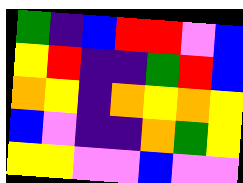[["green", "indigo", "blue", "red", "red", "violet", "blue"], ["yellow", "red", "indigo", "indigo", "green", "red", "blue"], ["orange", "yellow", "indigo", "orange", "yellow", "orange", "yellow"], ["blue", "violet", "indigo", "indigo", "orange", "green", "yellow"], ["yellow", "yellow", "violet", "violet", "blue", "violet", "violet"]]